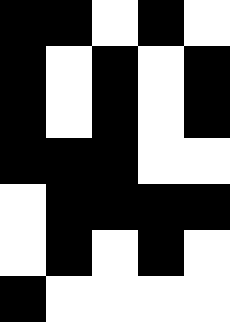[["black", "black", "white", "black", "white"], ["black", "white", "black", "white", "black"], ["black", "white", "black", "white", "black"], ["black", "black", "black", "white", "white"], ["white", "black", "black", "black", "black"], ["white", "black", "white", "black", "white"], ["black", "white", "white", "white", "white"]]